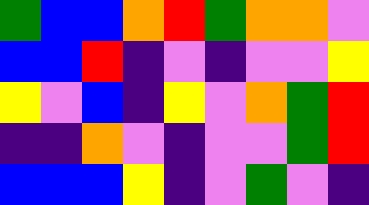[["green", "blue", "blue", "orange", "red", "green", "orange", "orange", "violet"], ["blue", "blue", "red", "indigo", "violet", "indigo", "violet", "violet", "yellow"], ["yellow", "violet", "blue", "indigo", "yellow", "violet", "orange", "green", "red"], ["indigo", "indigo", "orange", "violet", "indigo", "violet", "violet", "green", "red"], ["blue", "blue", "blue", "yellow", "indigo", "violet", "green", "violet", "indigo"]]